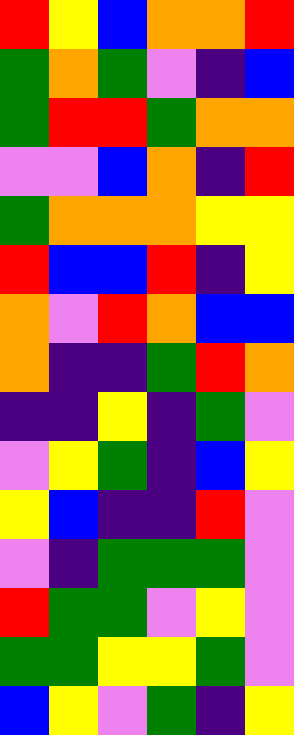[["red", "yellow", "blue", "orange", "orange", "red"], ["green", "orange", "green", "violet", "indigo", "blue"], ["green", "red", "red", "green", "orange", "orange"], ["violet", "violet", "blue", "orange", "indigo", "red"], ["green", "orange", "orange", "orange", "yellow", "yellow"], ["red", "blue", "blue", "red", "indigo", "yellow"], ["orange", "violet", "red", "orange", "blue", "blue"], ["orange", "indigo", "indigo", "green", "red", "orange"], ["indigo", "indigo", "yellow", "indigo", "green", "violet"], ["violet", "yellow", "green", "indigo", "blue", "yellow"], ["yellow", "blue", "indigo", "indigo", "red", "violet"], ["violet", "indigo", "green", "green", "green", "violet"], ["red", "green", "green", "violet", "yellow", "violet"], ["green", "green", "yellow", "yellow", "green", "violet"], ["blue", "yellow", "violet", "green", "indigo", "yellow"]]